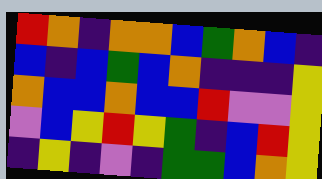[["red", "orange", "indigo", "orange", "orange", "blue", "green", "orange", "blue", "indigo"], ["blue", "indigo", "blue", "green", "blue", "orange", "indigo", "indigo", "indigo", "yellow"], ["orange", "blue", "blue", "orange", "blue", "blue", "red", "violet", "violet", "yellow"], ["violet", "blue", "yellow", "red", "yellow", "green", "indigo", "blue", "red", "yellow"], ["indigo", "yellow", "indigo", "violet", "indigo", "green", "green", "blue", "orange", "yellow"]]